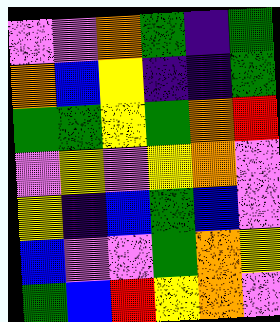[["violet", "violet", "orange", "green", "indigo", "green"], ["orange", "blue", "yellow", "indigo", "indigo", "green"], ["green", "green", "yellow", "green", "orange", "red"], ["violet", "yellow", "violet", "yellow", "orange", "violet"], ["yellow", "indigo", "blue", "green", "blue", "violet"], ["blue", "violet", "violet", "green", "orange", "yellow"], ["green", "blue", "red", "yellow", "orange", "violet"]]